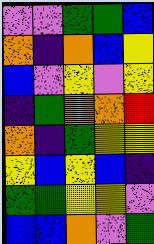[["violet", "violet", "green", "green", "blue"], ["orange", "indigo", "orange", "blue", "yellow"], ["blue", "violet", "yellow", "violet", "yellow"], ["indigo", "green", "orange", "orange", "red"], ["orange", "indigo", "green", "yellow", "yellow"], ["yellow", "blue", "yellow", "blue", "indigo"], ["green", "green", "yellow", "yellow", "violet"], ["blue", "blue", "orange", "violet", "green"]]